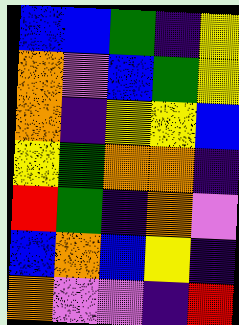[["blue", "blue", "green", "indigo", "yellow"], ["orange", "violet", "blue", "green", "yellow"], ["orange", "indigo", "yellow", "yellow", "blue"], ["yellow", "green", "orange", "orange", "indigo"], ["red", "green", "indigo", "orange", "violet"], ["blue", "orange", "blue", "yellow", "indigo"], ["orange", "violet", "violet", "indigo", "red"]]